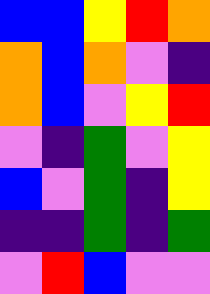[["blue", "blue", "yellow", "red", "orange"], ["orange", "blue", "orange", "violet", "indigo"], ["orange", "blue", "violet", "yellow", "red"], ["violet", "indigo", "green", "violet", "yellow"], ["blue", "violet", "green", "indigo", "yellow"], ["indigo", "indigo", "green", "indigo", "green"], ["violet", "red", "blue", "violet", "violet"]]